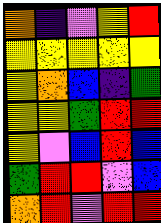[["orange", "indigo", "violet", "yellow", "red"], ["yellow", "yellow", "yellow", "yellow", "yellow"], ["yellow", "orange", "blue", "indigo", "green"], ["yellow", "yellow", "green", "red", "red"], ["yellow", "violet", "blue", "red", "blue"], ["green", "red", "red", "violet", "blue"], ["orange", "red", "violet", "red", "red"]]